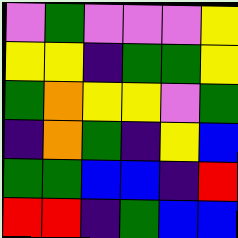[["violet", "green", "violet", "violet", "violet", "yellow"], ["yellow", "yellow", "indigo", "green", "green", "yellow"], ["green", "orange", "yellow", "yellow", "violet", "green"], ["indigo", "orange", "green", "indigo", "yellow", "blue"], ["green", "green", "blue", "blue", "indigo", "red"], ["red", "red", "indigo", "green", "blue", "blue"]]